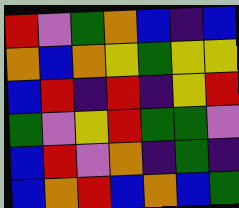[["red", "violet", "green", "orange", "blue", "indigo", "blue"], ["orange", "blue", "orange", "yellow", "green", "yellow", "yellow"], ["blue", "red", "indigo", "red", "indigo", "yellow", "red"], ["green", "violet", "yellow", "red", "green", "green", "violet"], ["blue", "red", "violet", "orange", "indigo", "green", "indigo"], ["blue", "orange", "red", "blue", "orange", "blue", "green"]]